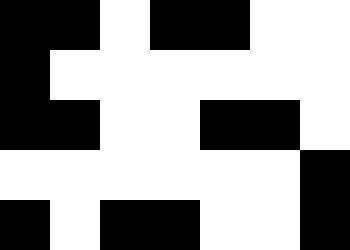[["black", "black", "white", "black", "black", "white", "white"], ["black", "white", "white", "white", "white", "white", "white"], ["black", "black", "white", "white", "black", "black", "white"], ["white", "white", "white", "white", "white", "white", "black"], ["black", "white", "black", "black", "white", "white", "black"]]